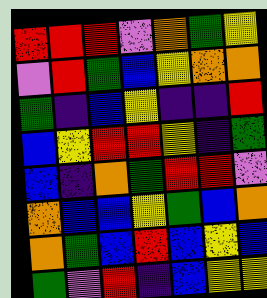[["red", "red", "red", "violet", "orange", "green", "yellow"], ["violet", "red", "green", "blue", "yellow", "orange", "orange"], ["green", "indigo", "blue", "yellow", "indigo", "indigo", "red"], ["blue", "yellow", "red", "red", "yellow", "indigo", "green"], ["blue", "indigo", "orange", "green", "red", "red", "violet"], ["orange", "blue", "blue", "yellow", "green", "blue", "orange"], ["orange", "green", "blue", "red", "blue", "yellow", "blue"], ["green", "violet", "red", "indigo", "blue", "yellow", "yellow"]]